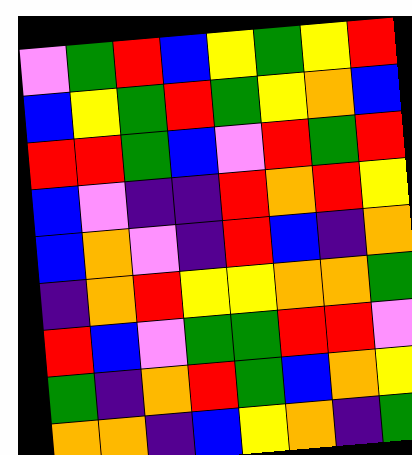[["violet", "green", "red", "blue", "yellow", "green", "yellow", "red"], ["blue", "yellow", "green", "red", "green", "yellow", "orange", "blue"], ["red", "red", "green", "blue", "violet", "red", "green", "red"], ["blue", "violet", "indigo", "indigo", "red", "orange", "red", "yellow"], ["blue", "orange", "violet", "indigo", "red", "blue", "indigo", "orange"], ["indigo", "orange", "red", "yellow", "yellow", "orange", "orange", "green"], ["red", "blue", "violet", "green", "green", "red", "red", "violet"], ["green", "indigo", "orange", "red", "green", "blue", "orange", "yellow"], ["orange", "orange", "indigo", "blue", "yellow", "orange", "indigo", "green"]]